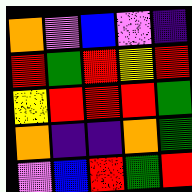[["orange", "violet", "blue", "violet", "indigo"], ["red", "green", "red", "yellow", "red"], ["yellow", "red", "red", "red", "green"], ["orange", "indigo", "indigo", "orange", "green"], ["violet", "blue", "red", "green", "red"]]